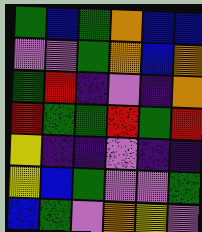[["green", "blue", "green", "orange", "blue", "blue"], ["violet", "violet", "green", "orange", "blue", "orange"], ["green", "red", "indigo", "violet", "indigo", "orange"], ["red", "green", "green", "red", "green", "red"], ["yellow", "indigo", "indigo", "violet", "indigo", "indigo"], ["yellow", "blue", "green", "violet", "violet", "green"], ["blue", "green", "violet", "orange", "yellow", "violet"]]